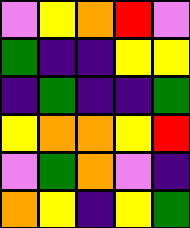[["violet", "yellow", "orange", "red", "violet"], ["green", "indigo", "indigo", "yellow", "yellow"], ["indigo", "green", "indigo", "indigo", "green"], ["yellow", "orange", "orange", "yellow", "red"], ["violet", "green", "orange", "violet", "indigo"], ["orange", "yellow", "indigo", "yellow", "green"]]